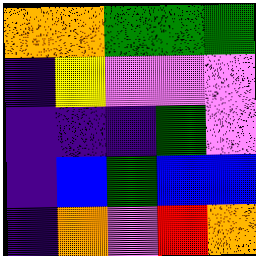[["orange", "orange", "green", "green", "green"], ["indigo", "yellow", "violet", "violet", "violet"], ["indigo", "indigo", "indigo", "green", "violet"], ["indigo", "blue", "green", "blue", "blue"], ["indigo", "orange", "violet", "red", "orange"]]